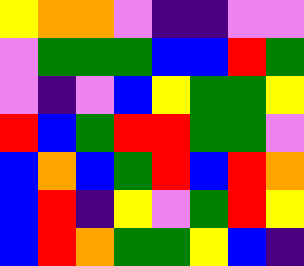[["yellow", "orange", "orange", "violet", "indigo", "indigo", "violet", "violet"], ["violet", "green", "green", "green", "blue", "blue", "red", "green"], ["violet", "indigo", "violet", "blue", "yellow", "green", "green", "yellow"], ["red", "blue", "green", "red", "red", "green", "green", "violet"], ["blue", "orange", "blue", "green", "red", "blue", "red", "orange"], ["blue", "red", "indigo", "yellow", "violet", "green", "red", "yellow"], ["blue", "red", "orange", "green", "green", "yellow", "blue", "indigo"]]